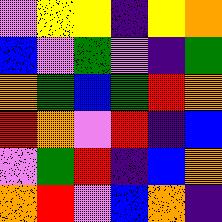[["violet", "yellow", "yellow", "indigo", "yellow", "orange"], ["blue", "violet", "green", "violet", "indigo", "green"], ["orange", "green", "blue", "green", "red", "orange"], ["red", "orange", "violet", "red", "indigo", "blue"], ["violet", "green", "red", "indigo", "blue", "orange"], ["orange", "red", "violet", "blue", "orange", "indigo"]]